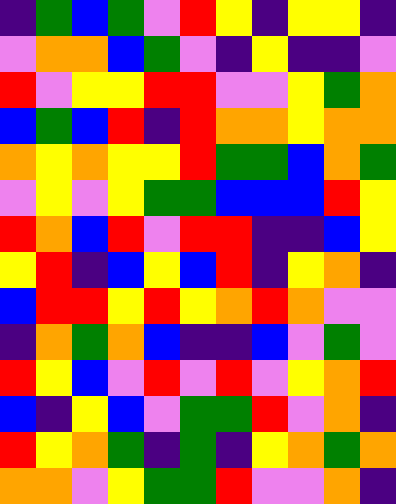[["indigo", "green", "blue", "green", "violet", "red", "yellow", "indigo", "yellow", "yellow", "indigo"], ["violet", "orange", "orange", "blue", "green", "violet", "indigo", "yellow", "indigo", "indigo", "violet"], ["red", "violet", "yellow", "yellow", "red", "red", "violet", "violet", "yellow", "green", "orange"], ["blue", "green", "blue", "red", "indigo", "red", "orange", "orange", "yellow", "orange", "orange"], ["orange", "yellow", "orange", "yellow", "yellow", "red", "green", "green", "blue", "orange", "green"], ["violet", "yellow", "violet", "yellow", "green", "green", "blue", "blue", "blue", "red", "yellow"], ["red", "orange", "blue", "red", "violet", "red", "red", "indigo", "indigo", "blue", "yellow"], ["yellow", "red", "indigo", "blue", "yellow", "blue", "red", "indigo", "yellow", "orange", "indigo"], ["blue", "red", "red", "yellow", "red", "yellow", "orange", "red", "orange", "violet", "violet"], ["indigo", "orange", "green", "orange", "blue", "indigo", "indigo", "blue", "violet", "green", "violet"], ["red", "yellow", "blue", "violet", "red", "violet", "red", "violet", "yellow", "orange", "red"], ["blue", "indigo", "yellow", "blue", "violet", "green", "green", "red", "violet", "orange", "indigo"], ["red", "yellow", "orange", "green", "indigo", "green", "indigo", "yellow", "orange", "green", "orange"], ["orange", "orange", "violet", "yellow", "green", "green", "red", "violet", "violet", "orange", "indigo"]]